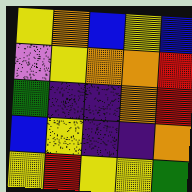[["yellow", "orange", "blue", "yellow", "blue"], ["violet", "yellow", "orange", "orange", "red"], ["green", "indigo", "indigo", "orange", "red"], ["blue", "yellow", "indigo", "indigo", "orange"], ["yellow", "red", "yellow", "yellow", "green"]]